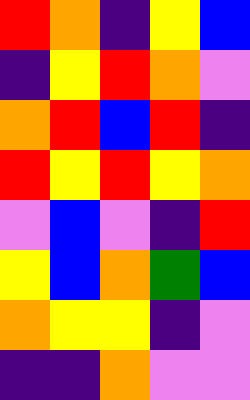[["red", "orange", "indigo", "yellow", "blue"], ["indigo", "yellow", "red", "orange", "violet"], ["orange", "red", "blue", "red", "indigo"], ["red", "yellow", "red", "yellow", "orange"], ["violet", "blue", "violet", "indigo", "red"], ["yellow", "blue", "orange", "green", "blue"], ["orange", "yellow", "yellow", "indigo", "violet"], ["indigo", "indigo", "orange", "violet", "violet"]]